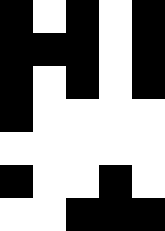[["black", "white", "black", "white", "black"], ["black", "black", "black", "white", "black"], ["black", "white", "black", "white", "black"], ["black", "white", "white", "white", "white"], ["white", "white", "white", "white", "white"], ["black", "white", "white", "black", "white"], ["white", "white", "black", "black", "black"]]